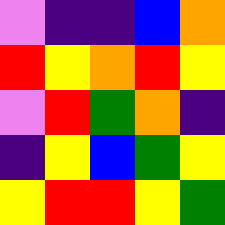[["violet", "indigo", "indigo", "blue", "orange"], ["red", "yellow", "orange", "red", "yellow"], ["violet", "red", "green", "orange", "indigo"], ["indigo", "yellow", "blue", "green", "yellow"], ["yellow", "red", "red", "yellow", "green"]]